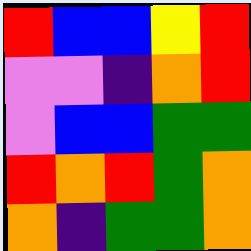[["red", "blue", "blue", "yellow", "red"], ["violet", "violet", "indigo", "orange", "red"], ["violet", "blue", "blue", "green", "green"], ["red", "orange", "red", "green", "orange"], ["orange", "indigo", "green", "green", "orange"]]